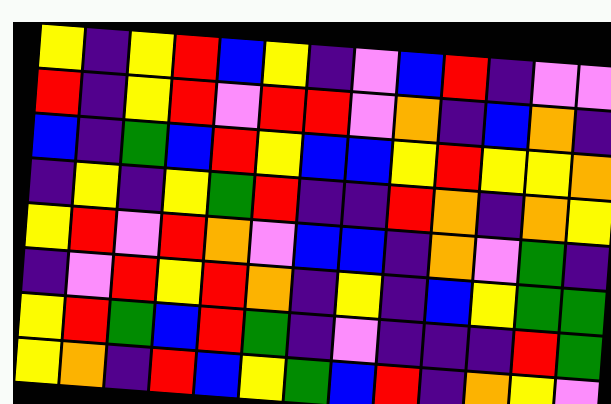[["yellow", "indigo", "yellow", "red", "blue", "yellow", "indigo", "violet", "blue", "red", "indigo", "violet", "violet"], ["red", "indigo", "yellow", "red", "violet", "red", "red", "violet", "orange", "indigo", "blue", "orange", "indigo"], ["blue", "indigo", "green", "blue", "red", "yellow", "blue", "blue", "yellow", "red", "yellow", "yellow", "orange"], ["indigo", "yellow", "indigo", "yellow", "green", "red", "indigo", "indigo", "red", "orange", "indigo", "orange", "yellow"], ["yellow", "red", "violet", "red", "orange", "violet", "blue", "blue", "indigo", "orange", "violet", "green", "indigo"], ["indigo", "violet", "red", "yellow", "red", "orange", "indigo", "yellow", "indigo", "blue", "yellow", "green", "green"], ["yellow", "red", "green", "blue", "red", "green", "indigo", "violet", "indigo", "indigo", "indigo", "red", "green"], ["yellow", "orange", "indigo", "red", "blue", "yellow", "green", "blue", "red", "indigo", "orange", "yellow", "violet"]]